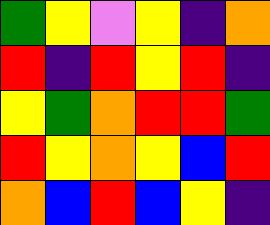[["green", "yellow", "violet", "yellow", "indigo", "orange"], ["red", "indigo", "red", "yellow", "red", "indigo"], ["yellow", "green", "orange", "red", "red", "green"], ["red", "yellow", "orange", "yellow", "blue", "red"], ["orange", "blue", "red", "blue", "yellow", "indigo"]]